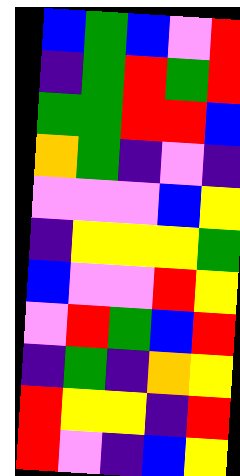[["blue", "green", "blue", "violet", "red"], ["indigo", "green", "red", "green", "red"], ["green", "green", "red", "red", "blue"], ["orange", "green", "indigo", "violet", "indigo"], ["violet", "violet", "violet", "blue", "yellow"], ["indigo", "yellow", "yellow", "yellow", "green"], ["blue", "violet", "violet", "red", "yellow"], ["violet", "red", "green", "blue", "red"], ["indigo", "green", "indigo", "orange", "yellow"], ["red", "yellow", "yellow", "indigo", "red"], ["red", "violet", "indigo", "blue", "yellow"]]